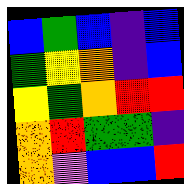[["blue", "green", "blue", "indigo", "blue"], ["green", "yellow", "orange", "indigo", "blue"], ["yellow", "green", "orange", "red", "red"], ["orange", "red", "green", "green", "indigo"], ["orange", "violet", "blue", "blue", "red"]]